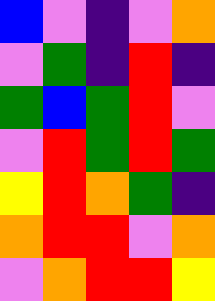[["blue", "violet", "indigo", "violet", "orange"], ["violet", "green", "indigo", "red", "indigo"], ["green", "blue", "green", "red", "violet"], ["violet", "red", "green", "red", "green"], ["yellow", "red", "orange", "green", "indigo"], ["orange", "red", "red", "violet", "orange"], ["violet", "orange", "red", "red", "yellow"]]